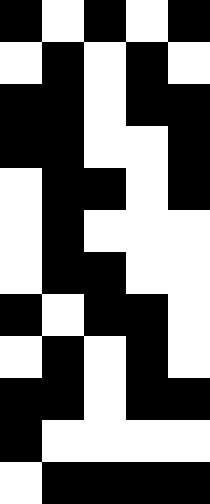[["black", "white", "black", "white", "black"], ["white", "black", "white", "black", "white"], ["black", "black", "white", "black", "black"], ["black", "black", "white", "white", "black"], ["white", "black", "black", "white", "black"], ["white", "black", "white", "white", "white"], ["white", "black", "black", "white", "white"], ["black", "white", "black", "black", "white"], ["white", "black", "white", "black", "white"], ["black", "black", "white", "black", "black"], ["black", "white", "white", "white", "white"], ["white", "black", "black", "black", "black"]]